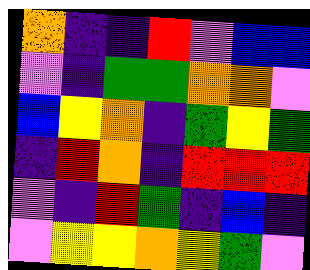[["orange", "indigo", "indigo", "red", "violet", "blue", "blue"], ["violet", "indigo", "green", "green", "orange", "orange", "violet"], ["blue", "yellow", "orange", "indigo", "green", "yellow", "green"], ["indigo", "red", "orange", "indigo", "red", "red", "red"], ["violet", "indigo", "red", "green", "indigo", "blue", "indigo"], ["violet", "yellow", "yellow", "orange", "yellow", "green", "violet"]]